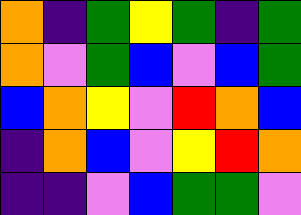[["orange", "indigo", "green", "yellow", "green", "indigo", "green"], ["orange", "violet", "green", "blue", "violet", "blue", "green"], ["blue", "orange", "yellow", "violet", "red", "orange", "blue"], ["indigo", "orange", "blue", "violet", "yellow", "red", "orange"], ["indigo", "indigo", "violet", "blue", "green", "green", "violet"]]